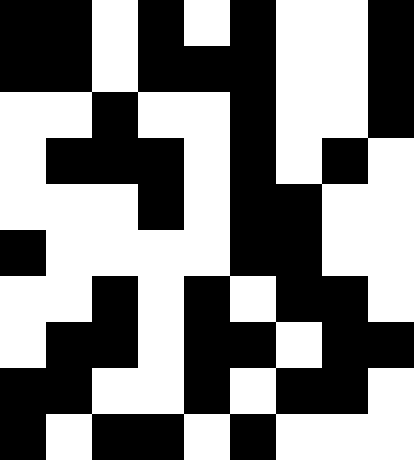[["black", "black", "white", "black", "white", "black", "white", "white", "black"], ["black", "black", "white", "black", "black", "black", "white", "white", "black"], ["white", "white", "black", "white", "white", "black", "white", "white", "black"], ["white", "black", "black", "black", "white", "black", "white", "black", "white"], ["white", "white", "white", "black", "white", "black", "black", "white", "white"], ["black", "white", "white", "white", "white", "black", "black", "white", "white"], ["white", "white", "black", "white", "black", "white", "black", "black", "white"], ["white", "black", "black", "white", "black", "black", "white", "black", "black"], ["black", "black", "white", "white", "black", "white", "black", "black", "white"], ["black", "white", "black", "black", "white", "black", "white", "white", "white"]]